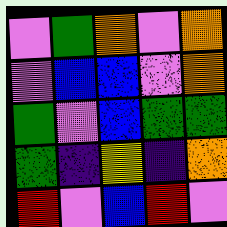[["violet", "green", "orange", "violet", "orange"], ["violet", "blue", "blue", "violet", "orange"], ["green", "violet", "blue", "green", "green"], ["green", "indigo", "yellow", "indigo", "orange"], ["red", "violet", "blue", "red", "violet"]]